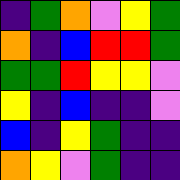[["indigo", "green", "orange", "violet", "yellow", "green"], ["orange", "indigo", "blue", "red", "red", "green"], ["green", "green", "red", "yellow", "yellow", "violet"], ["yellow", "indigo", "blue", "indigo", "indigo", "violet"], ["blue", "indigo", "yellow", "green", "indigo", "indigo"], ["orange", "yellow", "violet", "green", "indigo", "indigo"]]